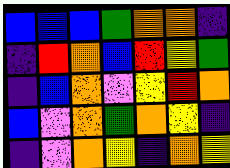[["blue", "blue", "blue", "green", "orange", "orange", "indigo"], ["indigo", "red", "orange", "blue", "red", "yellow", "green"], ["indigo", "blue", "orange", "violet", "yellow", "red", "orange"], ["blue", "violet", "orange", "green", "orange", "yellow", "indigo"], ["indigo", "violet", "orange", "yellow", "indigo", "orange", "yellow"]]